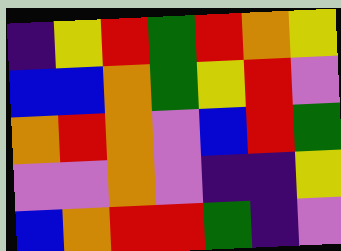[["indigo", "yellow", "red", "green", "red", "orange", "yellow"], ["blue", "blue", "orange", "green", "yellow", "red", "violet"], ["orange", "red", "orange", "violet", "blue", "red", "green"], ["violet", "violet", "orange", "violet", "indigo", "indigo", "yellow"], ["blue", "orange", "red", "red", "green", "indigo", "violet"]]